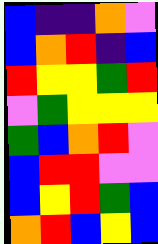[["blue", "indigo", "indigo", "orange", "violet"], ["blue", "orange", "red", "indigo", "blue"], ["red", "yellow", "yellow", "green", "red"], ["violet", "green", "yellow", "yellow", "yellow"], ["green", "blue", "orange", "red", "violet"], ["blue", "red", "red", "violet", "violet"], ["blue", "yellow", "red", "green", "blue"], ["orange", "red", "blue", "yellow", "blue"]]